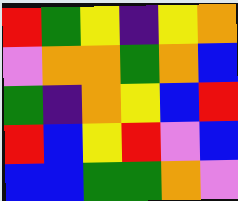[["red", "green", "yellow", "indigo", "yellow", "orange"], ["violet", "orange", "orange", "green", "orange", "blue"], ["green", "indigo", "orange", "yellow", "blue", "red"], ["red", "blue", "yellow", "red", "violet", "blue"], ["blue", "blue", "green", "green", "orange", "violet"]]